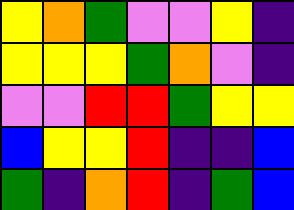[["yellow", "orange", "green", "violet", "violet", "yellow", "indigo"], ["yellow", "yellow", "yellow", "green", "orange", "violet", "indigo"], ["violet", "violet", "red", "red", "green", "yellow", "yellow"], ["blue", "yellow", "yellow", "red", "indigo", "indigo", "blue"], ["green", "indigo", "orange", "red", "indigo", "green", "blue"]]